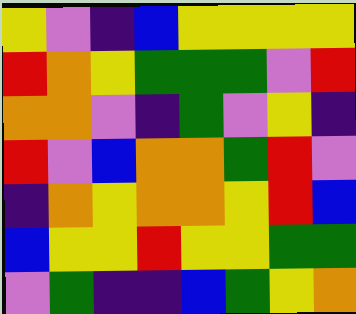[["yellow", "violet", "indigo", "blue", "yellow", "yellow", "yellow", "yellow"], ["red", "orange", "yellow", "green", "green", "green", "violet", "red"], ["orange", "orange", "violet", "indigo", "green", "violet", "yellow", "indigo"], ["red", "violet", "blue", "orange", "orange", "green", "red", "violet"], ["indigo", "orange", "yellow", "orange", "orange", "yellow", "red", "blue"], ["blue", "yellow", "yellow", "red", "yellow", "yellow", "green", "green"], ["violet", "green", "indigo", "indigo", "blue", "green", "yellow", "orange"]]